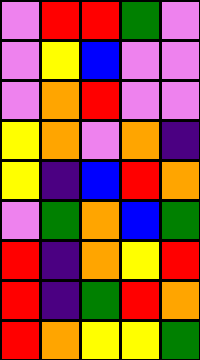[["violet", "red", "red", "green", "violet"], ["violet", "yellow", "blue", "violet", "violet"], ["violet", "orange", "red", "violet", "violet"], ["yellow", "orange", "violet", "orange", "indigo"], ["yellow", "indigo", "blue", "red", "orange"], ["violet", "green", "orange", "blue", "green"], ["red", "indigo", "orange", "yellow", "red"], ["red", "indigo", "green", "red", "orange"], ["red", "orange", "yellow", "yellow", "green"]]